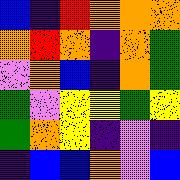[["blue", "indigo", "red", "orange", "orange", "orange"], ["orange", "red", "orange", "indigo", "orange", "green"], ["violet", "orange", "blue", "indigo", "orange", "green"], ["green", "violet", "yellow", "yellow", "green", "yellow"], ["green", "orange", "yellow", "indigo", "violet", "indigo"], ["indigo", "blue", "blue", "orange", "violet", "blue"]]